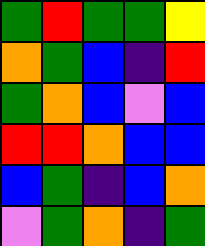[["green", "red", "green", "green", "yellow"], ["orange", "green", "blue", "indigo", "red"], ["green", "orange", "blue", "violet", "blue"], ["red", "red", "orange", "blue", "blue"], ["blue", "green", "indigo", "blue", "orange"], ["violet", "green", "orange", "indigo", "green"]]